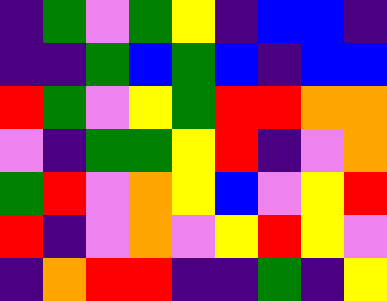[["indigo", "green", "violet", "green", "yellow", "indigo", "blue", "blue", "indigo"], ["indigo", "indigo", "green", "blue", "green", "blue", "indigo", "blue", "blue"], ["red", "green", "violet", "yellow", "green", "red", "red", "orange", "orange"], ["violet", "indigo", "green", "green", "yellow", "red", "indigo", "violet", "orange"], ["green", "red", "violet", "orange", "yellow", "blue", "violet", "yellow", "red"], ["red", "indigo", "violet", "orange", "violet", "yellow", "red", "yellow", "violet"], ["indigo", "orange", "red", "red", "indigo", "indigo", "green", "indigo", "yellow"]]